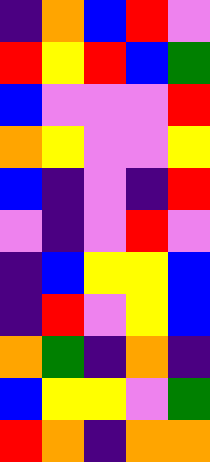[["indigo", "orange", "blue", "red", "violet"], ["red", "yellow", "red", "blue", "green"], ["blue", "violet", "violet", "violet", "red"], ["orange", "yellow", "violet", "violet", "yellow"], ["blue", "indigo", "violet", "indigo", "red"], ["violet", "indigo", "violet", "red", "violet"], ["indigo", "blue", "yellow", "yellow", "blue"], ["indigo", "red", "violet", "yellow", "blue"], ["orange", "green", "indigo", "orange", "indigo"], ["blue", "yellow", "yellow", "violet", "green"], ["red", "orange", "indigo", "orange", "orange"]]